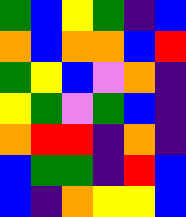[["green", "blue", "yellow", "green", "indigo", "blue"], ["orange", "blue", "orange", "orange", "blue", "red"], ["green", "yellow", "blue", "violet", "orange", "indigo"], ["yellow", "green", "violet", "green", "blue", "indigo"], ["orange", "red", "red", "indigo", "orange", "indigo"], ["blue", "green", "green", "indigo", "red", "blue"], ["blue", "indigo", "orange", "yellow", "yellow", "blue"]]